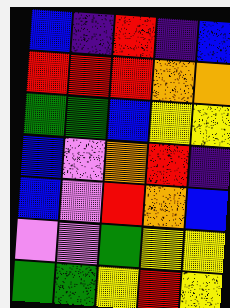[["blue", "indigo", "red", "indigo", "blue"], ["red", "red", "red", "orange", "orange"], ["green", "green", "blue", "yellow", "yellow"], ["blue", "violet", "orange", "red", "indigo"], ["blue", "violet", "red", "orange", "blue"], ["violet", "violet", "green", "yellow", "yellow"], ["green", "green", "yellow", "red", "yellow"]]